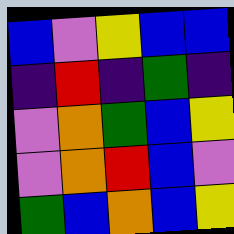[["blue", "violet", "yellow", "blue", "blue"], ["indigo", "red", "indigo", "green", "indigo"], ["violet", "orange", "green", "blue", "yellow"], ["violet", "orange", "red", "blue", "violet"], ["green", "blue", "orange", "blue", "yellow"]]